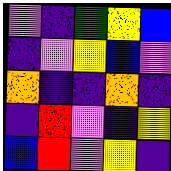[["violet", "indigo", "green", "yellow", "blue"], ["indigo", "violet", "yellow", "blue", "violet"], ["orange", "indigo", "indigo", "orange", "indigo"], ["indigo", "red", "violet", "indigo", "yellow"], ["blue", "red", "violet", "yellow", "indigo"]]